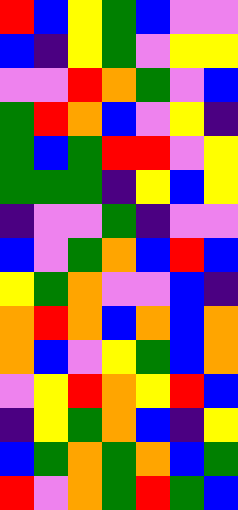[["red", "blue", "yellow", "green", "blue", "violet", "violet"], ["blue", "indigo", "yellow", "green", "violet", "yellow", "yellow"], ["violet", "violet", "red", "orange", "green", "violet", "blue"], ["green", "red", "orange", "blue", "violet", "yellow", "indigo"], ["green", "blue", "green", "red", "red", "violet", "yellow"], ["green", "green", "green", "indigo", "yellow", "blue", "yellow"], ["indigo", "violet", "violet", "green", "indigo", "violet", "violet"], ["blue", "violet", "green", "orange", "blue", "red", "blue"], ["yellow", "green", "orange", "violet", "violet", "blue", "indigo"], ["orange", "red", "orange", "blue", "orange", "blue", "orange"], ["orange", "blue", "violet", "yellow", "green", "blue", "orange"], ["violet", "yellow", "red", "orange", "yellow", "red", "blue"], ["indigo", "yellow", "green", "orange", "blue", "indigo", "yellow"], ["blue", "green", "orange", "green", "orange", "blue", "green"], ["red", "violet", "orange", "green", "red", "green", "blue"]]